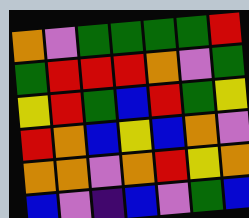[["orange", "violet", "green", "green", "green", "green", "red"], ["green", "red", "red", "red", "orange", "violet", "green"], ["yellow", "red", "green", "blue", "red", "green", "yellow"], ["red", "orange", "blue", "yellow", "blue", "orange", "violet"], ["orange", "orange", "violet", "orange", "red", "yellow", "orange"], ["blue", "violet", "indigo", "blue", "violet", "green", "blue"]]